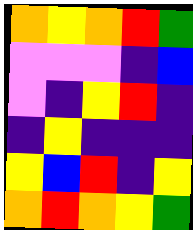[["orange", "yellow", "orange", "red", "green"], ["violet", "violet", "violet", "indigo", "blue"], ["violet", "indigo", "yellow", "red", "indigo"], ["indigo", "yellow", "indigo", "indigo", "indigo"], ["yellow", "blue", "red", "indigo", "yellow"], ["orange", "red", "orange", "yellow", "green"]]